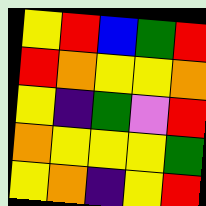[["yellow", "red", "blue", "green", "red"], ["red", "orange", "yellow", "yellow", "orange"], ["yellow", "indigo", "green", "violet", "red"], ["orange", "yellow", "yellow", "yellow", "green"], ["yellow", "orange", "indigo", "yellow", "red"]]